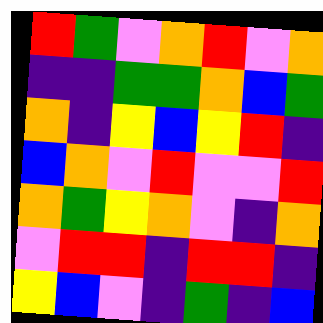[["red", "green", "violet", "orange", "red", "violet", "orange"], ["indigo", "indigo", "green", "green", "orange", "blue", "green"], ["orange", "indigo", "yellow", "blue", "yellow", "red", "indigo"], ["blue", "orange", "violet", "red", "violet", "violet", "red"], ["orange", "green", "yellow", "orange", "violet", "indigo", "orange"], ["violet", "red", "red", "indigo", "red", "red", "indigo"], ["yellow", "blue", "violet", "indigo", "green", "indigo", "blue"]]